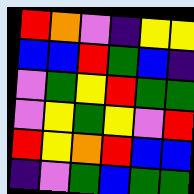[["red", "orange", "violet", "indigo", "yellow", "yellow"], ["blue", "blue", "red", "green", "blue", "indigo"], ["violet", "green", "yellow", "red", "green", "green"], ["violet", "yellow", "green", "yellow", "violet", "red"], ["red", "yellow", "orange", "red", "blue", "blue"], ["indigo", "violet", "green", "blue", "green", "green"]]